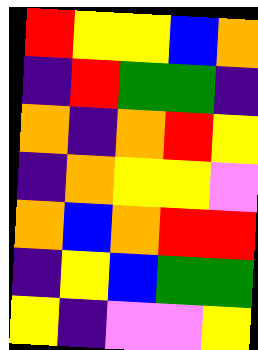[["red", "yellow", "yellow", "blue", "orange"], ["indigo", "red", "green", "green", "indigo"], ["orange", "indigo", "orange", "red", "yellow"], ["indigo", "orange", "yellow", "yellow", "violet"], ["orange", "blue", "orange", "red", "red"], ["indigo", "yellow", "blue", "green", "green"], ["yellow", "indigo", "violet", "violet", "yellow"]]